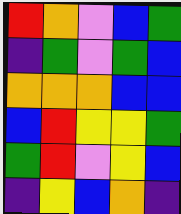[["red", "orange", "violet", "blue", "green"], ["indigo", "green", "violet", "green", "blue"], ["orange", "orange", "orange", "blue", "blue"], ["blue", "red", "yellow", "yellow", "green"], ["green", "red", "violet", "yellow", "blue"], ["indigo", "yellow", "blue", "orange", "indigo"]]